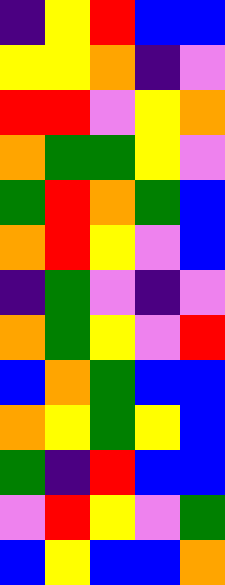[["indigo", "yellow", "red", "blue", "blue"], ["yellow", "yellow", "orange", "indigo", "violet"], ["red", "red", "violet", "yellow", "orange"], ["orange", "green", "green", "yellow", "violet"], ["green", "red", "orange", "green", "blue"], ["orange", "red", "yellow", "violet", "blue"], ["indigo", "green", "violet", "indigo", "violet"], ["orange", "green", "yellow", "violet", "red"], ["blue", "orange", "green", "blue", "blue"], ["orange", "yellow", "green", "yellow", "blue"], ["green", "indigo", "red", "blue", "blue"], ["violet", "red", "yellow", "violet", "green"], ["blue", "yellow", "blue", "blue", "orange"]]